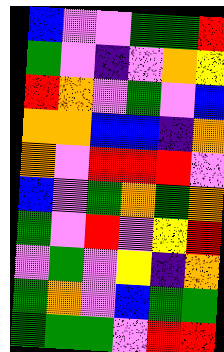[["blue", "violet", "violet", "green", "green", "red"], ["green", "violet", "indigo", "violet", "orange", "yellow"], ["red", "orange", "violet", "green", "violet", "blue"], ["orange", "orange", "blue", "blue", "indigo", "orange"], ["orange", "violet", "red", "red", "red", "violet"], ["blue", "violet", "green", "orange", "green", "orange"], ["green", "violet", "red", "violet", "yellow", "red"], ["violet", "green", "violet", "yellow", "indigo", "orange"], ["green", "orange", "violet", "blue", "green", "green"], ["green", "green", "green", "violet", "red", "red"]]